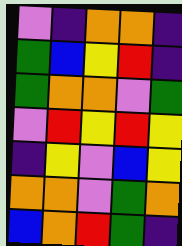[["violet", "indigo", "orange", "orange", "indigo"], ["green", "blue", "yellow", "red", "indigo"], ["green", "orange", "orange", "violet", "green"], ["violet", "red", "yellow", "red", "yellow"], ["indigo", "yellow", "violet", "blue", "yellow"], ["orange", "orange", "violet", "green", "orange"], ["blue", "orange", "red", "green", "indigo"]]